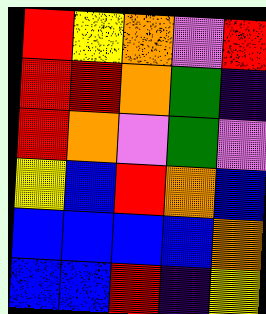[["red", "yellow", "orange", "violet", "red"], ["red", "red", "orange", "green", "indigo"], ["red", "orange", "violet", "green", "violet"], ["yellow", "blue", "red", "orange", "blue"], ["blue", "blue", "blue", "blue", "orange"], ["blue", "blue", "red", "indigo", "yellow"]]